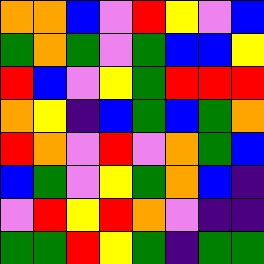[["orange", "orange", "blue", "violet", "red", "yellow", "violet", "blue"], ["green", "orange", "green", "violet", "green", "blue", "blue", "yellow"], ["red", "blue", "violet", "yellow", "green", "red", "red", "red"], ["orange", "yellow", "indigo", "blue", "green", "blue", "green", "orange"], ["red", "orange", "violet", "red", "violet", "orange", "green", "blue"], ["blue", "green", "violet", "yellow", "green", "orange", "blue", "indigo"], ["violet", "red", "yellow", "red", "orange", "violet", "indigo", "indigo"], ["green", "green", "red", "yellow", "green", "indigo", "green", "green"]]